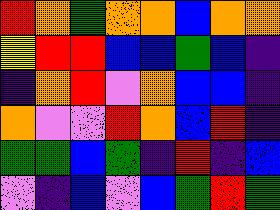[["red", "orange", "green", "orange", "orange", "blue", "orange", "orange"], ["yellow", "red", "red", "blue", "blue", "green", "blue", "indigo"], ["indigo", "orange", "red", "violet", "orange", "blue", "blue", "indigo"], ["orange", "violet", "violet", "red", "orange", "blue", "red", "indigo"], ["green", "green", "blue", "green", "indigo", "red", "indigo", "blue"], ["violet", "indigo", "blue", "violet", "blue", "green", "red", "green"]]